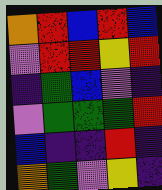[["orange", "red", "blue", "red", "blue"], ["violet", "red", "red", "yellow", "red"], ["indigo", "green", "blue", "violet", "indigo"], ["violet", "green", "green", "green", "red"], ["blue", "indigo", "indigo", "red", "indigo"], ["orange", "green", "violet", "yellow", "indigo"]]